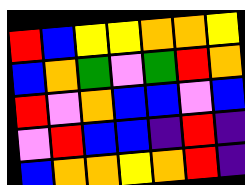[["red", "blue", "yellow", "yellow", "orange", "orange", "yellow"], ["blue", "orange", "green", "violet", "green", "red", "orange"], ["red", "violet", "orange", "blue", "blue", "violet", "blue"], ["violet", "red", "blue", "blue", "indigo", "red", "indigo"], ["blue", "orange", "orange", "yellow", "orange", "red", "indigo"]]